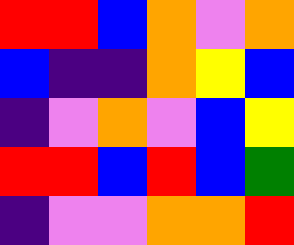[["red", "red", "blue", "orange", "violet", "orange"], ["blue", "indigo", "indigo", "orange", "yellow", "blue"], ["indigo", "violet", "orange", "violet", "blue", "yellow"], ["red", "red", "blue", "red", "blue", "green"], ["indigo", "violet", "violet", "orange", "orange", "red"]]